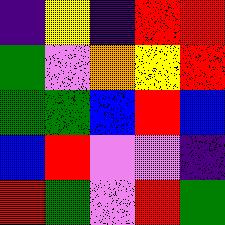[["indigo", "yellow", "indigo", "red", "red"], ["green", "violet", "orange", "yellow", "red"], ["green", "green", "blue", "red", "blue"], ["blue", "red", "violet", "violet", "indigo"], ["red", "green", "violet", "red", "green"]]